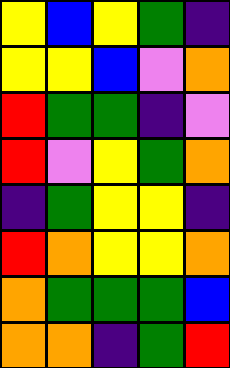[["yellow", "blue", "yellow", "green", "indigo"], ["yellow", "yellow", "blue", "violet", "orange"], ["red", "green", "green", "indigo", "violet"], ["red", "violet", "yellow", "green", "orange"], ["indigo", "green", "yellow", "yellow", "indigo"], ["red", "orange", "yellow", "yellow", "orange"], ["orange", "green", "green", "green", "blue"], ["orange", "orange", "indigo", "green", "red"]]